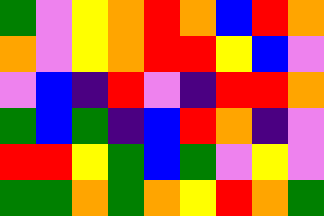[["green", "violet", "yellow", "orange", "red", "orange", "blue", "red", "orange"], ["orange", "violet", "yellow", "orange", "red", "red", "yellow", "blue", "violet"], ["violet", "blue", "indigo", "red", "violet", "indigo", "red", "red", "orange"], ["green", "blue", "green", "indigo", "blue", "red", "orange", "indigo", "violet"], ["red", "red", "yellow", "green", "blue", "green", "violet", "yellow", "violet"], ["green", "green", "orange", "green", "orange", "yellow", "red", "orange", "green"]]